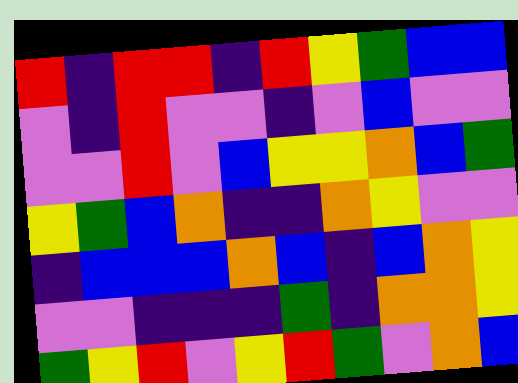[["red", "indigo", "red", "red", "indigo", "red", "yellow", "green", "blue", "blue"], ["violet", "indigo", "red", "violet", "violet", "indigo", "violet", "blue", "violet", "violet"], ["violet", "violet", "red", "violet", "blue", "yellow", "yellow", "orange", "blue", "green"], ["yellow", "green", "blue", "orange", "indigo", "indigo", "orange", "yellow", "violet", "violet"], ["indigo", "blue", "blue", "blue", "orange", "blue", "indigo", "blue", "orange", "yellow"], ["violet", "violet", "indigo", "indigo", "indigo", "green", "indigo", "orange", "orange", "yellow"], ["green", "yellow", "red", "violet", "yellow", "red", "green", "violet", "orange", "blue"]]